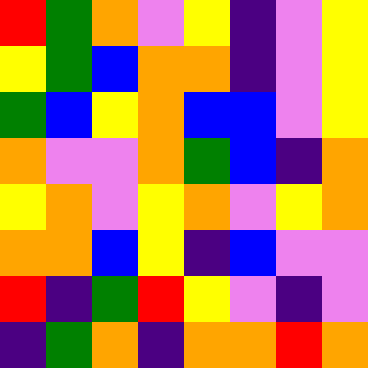[["red", "green", "orange", "violet", "yellow", "indigo", "violet", "yellow"], ["yellow", "green", "blue", "orange", "orange", "indigo", "violet", "yellow"], ["green", "blue", "yellow", "orange", "blue", "blue", "violet", "yellow"], ["orange", "violet", "violet", "orange", "green", "blue", "indigo", "orange"], ["yellow", "orange", "violet", "yellow", "orange", "violet", "yellow", "orange"], ["orange", "orange", "blue", "yellow", "indigo", "blue", "violet", "violet"], ["red", "indigo", "green", "red", "yellow", "violet", "indigo", "violet"], ["indigo", "green", "orange", "indigo", "orange", "orange", "red", "orange"]]